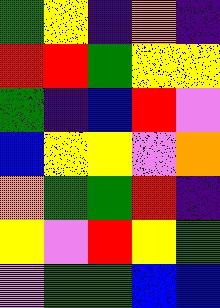[["green", "yellow", "indigo", "orange", "indigo"], ["red", "red", "green", "yellow", "yellow"], ["green", "indigo", "blue", "red", "violet"], ["blue", "yellow", "yellow", "violet", "orange"], ["orange", "green", "green", "red", "indigo"], ["yellow", "violet", "red", "yellow", "green"], ["violet", "green", "green", "blue", "blue"]]